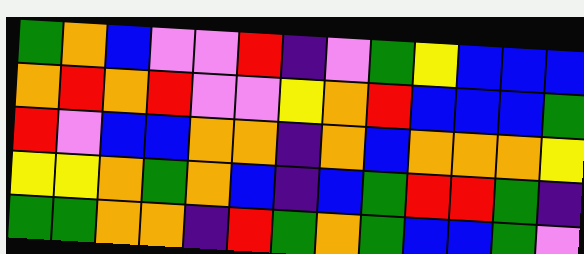[["green", "orange", "blue", "violet", "violet", "red", "indigo", "violet", "green", "yellow", "blue", "blue", "blue"], ["orange", "red", "orange", "red", "violet", "violet", "yellow", "orange", "red", "blue", "blue", "blue", "green"], ["red", "violet", "blue", "blue", "orange", "orange", "indigo", "orange", "blue", "orange", "orange", "orange", "yellow"], ["yellow", "yellow", "orange", "green", "orange", "blue", "indigo", "blue", "green", "red", "red", "green", "indigo"], ["green", "green", "orange", "orange", "indigo", "red", "green", "orange", "green", "blue", "blue", "green", "violet"]]